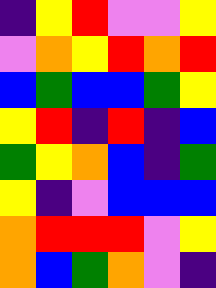[["indigo", "yellow", "red", "violet", "violet", "yellow"], ["violet", "orange", "yellow", "red", "orange", "red"], ["blue", "green", "blue", "blue", "green", "yellow"], ["yellow", "red", "indigo", "red", "indigo", "blue"], ["green", "yellow", "orange", "blue", "indigo", "green"], ["yellow", "indigo", "violet", "blue", "blue", "blue"], ["orange", "red", "red", "red", "violet", "yellow"], ["orange", "blue", "green", "orange", "violet", "indigo"]]